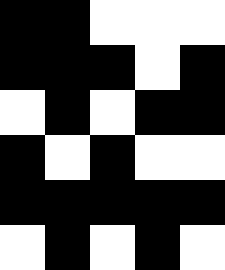[["black", "black", "white", "white", "white"], ["black", "black", "black", "white", "black"], ["white", "black", "white", "black", "black"], ["black", "white", "black", "white", "white"], ["black", "black", "black", "black", "black"], ["white", "black", "white", "black", "white"]]